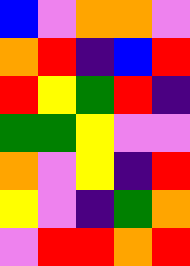[["blue", "violet", "orange", "orange", "violet"], ["orange", "red", "indigo", "blue", "red"], ["red", "yellow", "green", "red", "indigo"], ["green", "green", "yellow", "violet", "violet"], ["orange", "violet", "yellow", "indigo", "red"], ["yellow", "violet", "indigo", "green", "orange"], ["violet", "red", "red", "orange", "red"]]